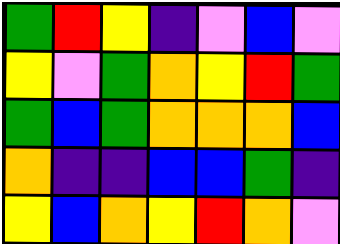[["green", "red", "yellow", "indigo", "violet", "blue", "violet"], ["yellow", "violet", "green", "orange", "yellow", "red", "green"], ["green", "blue", "green", "orange", "orange", "orange", "blue"], ["orange", "indigo", "indigo", "blue", "blue", "green", "indigo"], ["yellow", "blue", "orange", "yellow", "red", "orange", "violet"]]